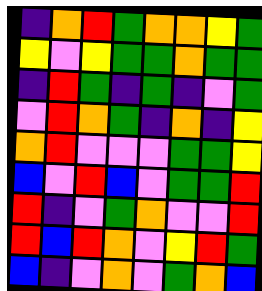[["indigo", "orange", "red", "green", "orange", "orange", "yellow", "green"], ["yellow", "violet", "yellow", "green", "green", "orange", "green", "green"], ["indigo", "red", "green", "indigo", "green", "indigo", "violet", "green"], ["violet", "red", "orange", "green", "indigo", "orange", "indigo", "yellow"], ["orange", "red", "violet", "violet", "violet", "green", "green", "yellow"], ["blue", "violet", "red", "blue", "violet", "green", "green", "red"], ["red", "indigo", "violet", "green", "orange", "violet", "violet", "red"], ["red", "blue", "red", "orange", "violet", "yellow", "red", "green"], ["blue", "indigo", "violet", "orange", "violet", "green", "orange", "blue"]]